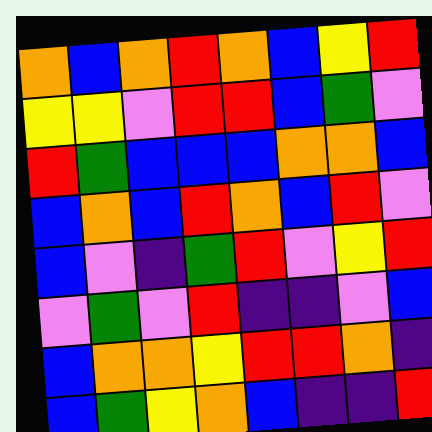[["orange", "blue", "orange", "red", "orange", "blue", "yellow", "red"], ["yellow", "yellow", "violet", "red", "red", "blue", "green", "violet"], ["red", "green", "blue", "blue", "blue", "orange", "orange", "blue"], ["blue", "orange", "blue", "red", "orange", "blue", "red", "violet"], ["blue", "violet", "indigo", "green", "red", "violet", "yellow", "red"], ["violet", "green", "violet", "red", "indigo", "indigo", "violet", "blue"], ["blue", "orange", "orange", "yellow", "red", "red", "orange", "indigo"], ["blue", "green", "yellow", "orange", "blue", "indigo", "indigo", "red"]]